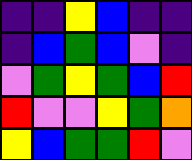[["indigo", "indigo", "yellow", "blue", "indigo", "indigo"], ["indigo", "blue", "green", "blue", "violet", "indigo"], ["violet", "green", "yellow", "green", "blue", "red"], ["red", "violet", "violet", "yellow", "green", "orange"], ["yellow", "blue", "green", "green", "red", "violet"]]